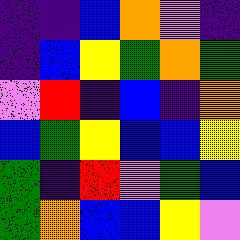[["indigo", "indigo", "blue", "orange", "violet", "indigo"], ["indigo", "blue", "yellow", "green", "orange", "green"], ["violet", "red", "indigo", "blue", "indigo", "orange"], ["blue", "green", "yellow", "blue", "blue", "yellow"], ["green", "indigo", "red", "violet", "green", "blue"], ["green", "orange", "blue", "blue", "yellow", "violet"]]